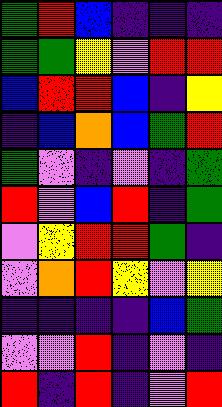[["green", "red", "blue", "indigo", "indigo", "indigo"], ["green", "green", "yellow", "violet", "red", "red"], ["blue", "red", "red", "blue", "indigo", "yellow"], ["indigo", "blue", "orange", "blue", "green", "red"], ["green", "violet", "indigo", "violet", "indigo", "green"], ["red", "violet", "blue", "red", "indigo", "green"], ["violet", "yellow", "red", "red", "green", "indigo"], ["violet", "orange", "red", "yellow", "violet", "yellow"], ["indigo", "indigo", "indigo", "indigo", "blue", "green"], ["violet", "violet", "red", "indigo", "violet", "indigo"], ["red", "indigo", "red", "indigo", "violet", "red"]]